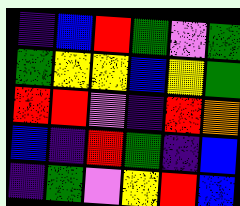[["indigo", "blue", "red", "green", "violet", "green"], ["green", "yellow", "yellow", "blue", "yellow", "green"], ["red", "red", "violet", "indigo", "red", "orange"], ["blue", "indigo", "red", "green", "indigo", "blue"], ["indigo", "green", "violet", "yellow", "red", "blue"]]